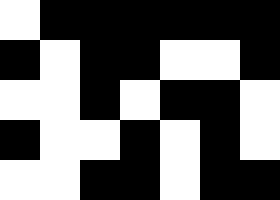[["white", "black", "black", "black", "black", "black", "black"], ["black", "white", "black", "black", "white", "white", "black"], ["white", "white", "black", "white", "black", "black", "white"], ["black", "white", "white", "black", "white", "black", "white"], ["white", "white", "black", "black", "white", "black", "black"]]